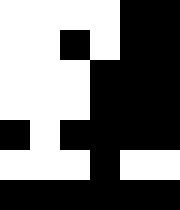[["white", "white", "white", "white", "black", "black"], ["white", "white", "black", "white", "black", "black"], ["white", "white", "white", "black", "black", "black"], ["white", "white", "white", "black", "black", "black"], ["black", "white", "black", "black", "black", "black"], ["white", "white", "white", "black", "white", "white"], ["black", "black", "black", "black", "black", "black"]]